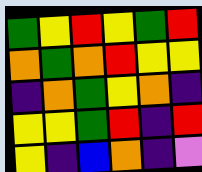[["green", "yellow", "red", "yellow", "green", "red"], ["orange", "green", "orange", "red", "yellow", "yellow"], ["indigo", "orange", "green", "yellow", "orange", "indigo"], ["yellow", "yellow", "green", "red", "indigo", "red"], ["yellow", "indigo", "blue", "orange", "indigo", "violet"]]